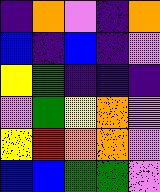[["indigo", "orange", "violet", "indigo", "orange"], ["blue", "indigo", "blue", "indigo", "violet"], ["yellow", "green", "indigo", "indigo", "indigo"], ["violet", "green", "yellow", "orange", "violet"], ["yellow", "red", "orange", "orange", "violet"], ["blue", "blue", "green", "green", "violet"]]